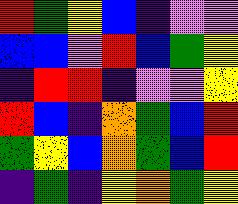[["red", "green", "yellow", "blue", "indigo", "violet", "violet"], ["blue", "blue", "violet", "red", "blue", "green", "yellow"], ["indigo", "red", "red", "indigo", "violet", "violet", "yellow"], ["red", "blue", "indigo", "orange", "green", "blue", "red"], ["green", "yellow", "blue", "orange", "green", "blue", "red"], ["indigo", "green", "indigo", "yellow", "orange", "green", "yellow"]]